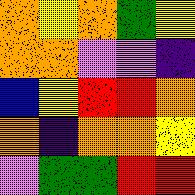[["orange", "yellow", "orange", "green", "yellow"], ["orange", "orange", "violet", "violet", "indigo"], ["blue", "yellow", "red", "red", "orange"], ["orange", "indigo", "orange", "orange", "yellow"], ["violet", "green", "green", "red", "red"]]